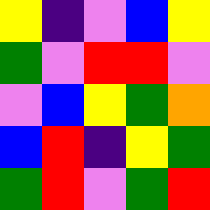[["yellow", "indigo", "violet", "blue", "yellow"], ["green", "violet", "red", "red", "violet"], ["violet", "blue", "yellow", "green", "orange"], ["blue", "red", "indigo", "yellow", "green"], ["green", "red", "violet", "green", "red"]]